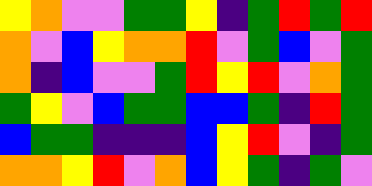[["yellow", "orange", "violet", "violet", "green", "green", "yellow", "indigo", "green", "red", "green", "red"], ["orange", "violet", "blue", "yellow", "orange", "orange", "red", "violet", "green", "blue", "violet", "green"], ["orange", "indigo", "blue", "violet", "violet", "green", "red", "yellow", "red", "violet", "orange", "green"], ["green", "yellow", "violet", "blue", "green", "green", "blue", "blue", "green", "indigo", "red", "green"], ["blue", "green", "green", "indigo", "indigo", "indigo", "blue", "yellow", "red", "violet", "indigo", "green"], ["orange", "orange", "yellow", "red", "violet", "orange", "blue", "yellow", "green", "indigo", "green", "violet"]]